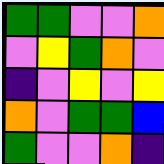[["green", "green", "violet", "violet", "orange"], ["violet", "yellow", "green", "orange", "violet"], ["indigo", "violet", "yellow", "violet", "yellow"], ["orange", "violet", "green", "green", "blue"], ["green", "violet", "violet", "orange", "indigo"]]